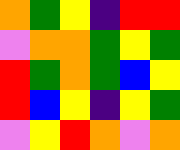[["orange", "green", "yellow", "indigo", "red", "red"], ["violet", "orange", "orange", "green", "yellow", "green"], ["red", "green", "orange", "green", "blue", "yellow"], ["red", "blue", "yellow", "indigo", "yellow", "green"], ["violet", "yellow", "red", "orange", "violet", "orange"]]